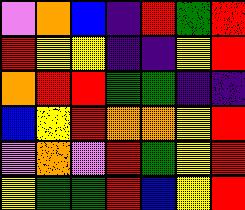[["violet", "orange", "blue", "indigo", "red", "green", "red"], ["red", "yellow", "yellow", "indigo", "indigo", "yellow", "red"], ["orange", "red", "red", "green", "green", "indigo", "indigo"], ["blue", "yellow", "red", "orange", "orange", "yellow", "red"], ["violet", "orange", "violet", "red", "green", "yellow", "red"], ["yellow", "green", "green", "red", "blue", "yellow", "red"]]